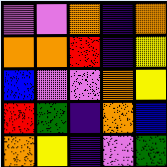[["violet", "violet", "orange", "indigo", "orange"], ["orange", "orange", "red", "indigo", "yellow"], ["blue", "violet", "violet", "orange", "yellow"], ["red", "green", "indigo", "orange", "blue"], ["orange", "yellow", "indigo", "violet", "green"]]